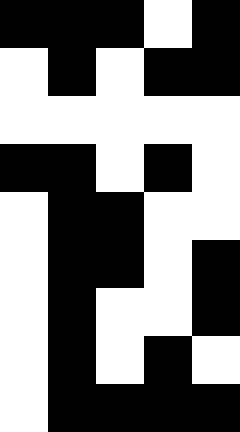[["black", "black", "black", "white", "black"], ["white", "black", "white", "black", "black"], ["white", "white", "white", "white", "white"], ["black", "black", "white", "black", "white"], ["white", "black", "black", "white", "white"], ["white", "black", "black", "white", "black"], ["white", "black", "white", "white", "black"], ["white", "black", "white", "black", "white"], ["white", "black", "black", "black", "black"]]